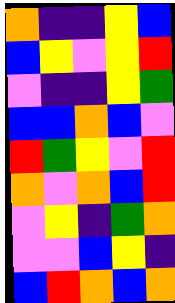[["orange", "indigo", "indigo", "yellow", "blue"], ["blue", "yellow", "violet", "yellow", "red"], ["violet", "indigo", "indigo", "yellow", "green"], ["blue", "blue", "orange", "blue", "violet"], ["red", "green", "yellow", "violet", "red"], ["orange", "violet", "orange", "blue", "red"], ["violet", "yellow", "indigo", "green", "orange"], ["violet", "violet", "blue", "yellow", "indigo"], ["blue", "red", "orange", "blue", "orange"]]